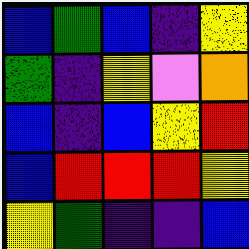[["blue", "green", "blue", "indigo", "yellow"], ["green", "indigo", "yellow", "violet", "orange"], ["blue", "indigo", "blue", "yellow", "red"], ["blue", "red", "red", "red", "yellow"], ["yellow", "green", "indigo", "indigo", "blue"]]